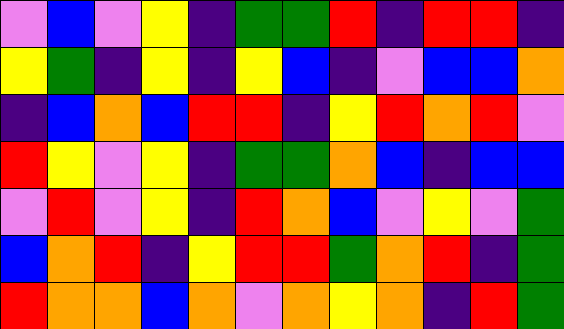[["violet", "blue", "violet", "yellow", "indigo", "green", "green", "red", "indigo", "red", "red", "indigo"], ["yellow", "green", "indigo", "yellow", "indigo", "yellow", "blue", "indigo", "violet", "blue", "blue", "orange"], ["indigo", "blue", "orange", "blue", "red", "red", "indigo", "yellow", "red", "orange", "red", "violet"], ["red", "yellow", "violet", "yellow", "indigo", "green", "green", "orange", "blue", "indigo", "blue", "blue"], ["violet", "red", "violet", "yellow", "indigo", "red", "orange", "blue", "violet", "yellow", "violet", "green"], ["blue", "orange", "red", "indigo", "yellow", "red", "red", "green", "orange", "red", "indigo", "green"], ["red", "orange", "orange", "blue", "orange", "violet", "orange", "yellow", "orange", "indigo", "red", "green"]]